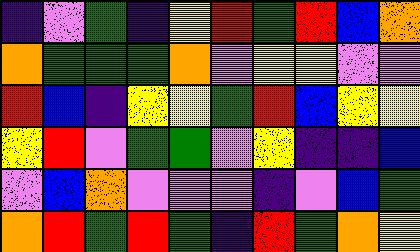[["indigo", "violet", "green", "indigo", "yellow", "red", "green", "red", "blue", "orange"], ["orange", "green", "green", "green", "orange", "violet", "yellow", "yellow", "violet", "violet"], ["red", "blue", "indigo", "yellow", "yellow", "green", "red", "blue", "yellow", "yellow"], ["yellow", "red", "violet", "green", "green", "violet", "yellow", "indigo", "indigo", "blue"], ["violet", "blue", "orange", "violet", "violet", "violet", "indigo", "violet", "blue", "green"], ["orange", "red", "green", "red", "green", "indigo", "red", "green", "orange", "yellow"]]